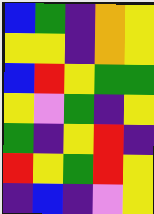[["blue", "green", "indigo", "orange", "yellow"], ["yellow", "yellow", "indigo", "orange", "yellow"], ["blue", "red", "yellow", "green", "green"], ["yellow", "violet", "green", "indigo", "yellow"], ["green", "indigo", "yellow", "red", "indigo"], ["red", "yellow", "green", "red", "yellow"], ["indigo", "blue", "indigo", "violet", "yellow"]]